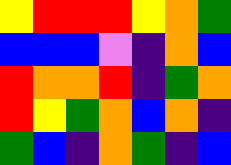[["yellow", "red", "red", "red", "yellow", "orange", "green"], ["blue", "blue", "blue", "violet", "indigo", "orange", "blue"], ["red", "orange", "orange", "red", "indigo", "green", "orange"], ["red", "yellow", "green", "orange", "blue", "orange", "indigo"], ["green", "blue", "indigo", "orange", "green", "indigo", "blue"]]